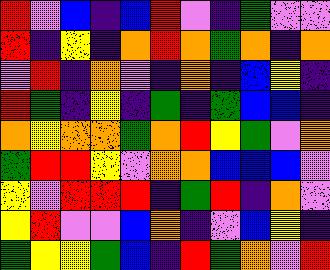[["red", "violet", "blue", "indigo", "blue", "red", "violet", "indigo", "green", "violet", "violet"], ["red", "indigo", "yellow", "indigo", "orange", "red", "orange", "green", "orange", "indigo", "orange"], ["violet", "red", "indigo", "orange", "violet", "indigo", "orange", "indigo", "blue", "yellow", "indigo"], ["red", "green", "indigo", "yellow", "indigo", "green", "indigo", "green", "blue", "blue", "indigo"], ["orange", "yellow", "orange", "orange", "green", "orange", "red", "yellow", "green", "violet", "orange"], ["green", "red", "red", "yellow", "violet", "orange", "orange", "blue", "blue", "blue", "violet"], ["yellow", "violet", "red", "red", "red", "indigo", "green", "red", "indigo", "orange", "violet"], ["yellow", "red", "violet", "violet", "blue", "orange", "indigo", "violet", "blue", "yellow", "indigo"], ["green", "yellow", "yellow", "green", "blue", "indigo", "red", "green", "orange", "violet", "red"]]